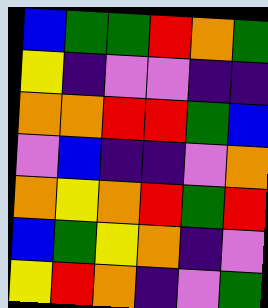[["blue", "green", "green", "red", "orange", "green"], ["yellow", "indigo", "violet", "violet", "indigo", "indigo"], ["orange", "orange", "red", "red", "green", "blue"], ["violet", "blue", "indigo", "indigo", "violet", "orange"], ["orange", "yellow", "orange", "red", "green", "red"], ["blue", "green", "yellow", "orange", "indigo", "violet"], ["yellow", "red", "orange", "indigo", "violet", "green"]]